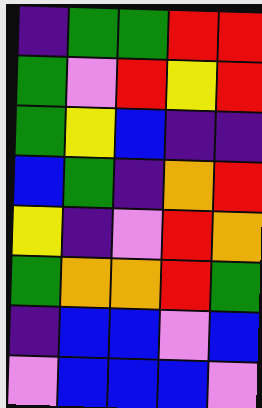[["indigo", "green", "green", "red", "red"], ["green", "violet", "red", "yellow", "red"], ["green", "yellow", "blue", "indigo", "indigo"], ["blue", "green", "indigo", "orange", "red"], ["yellow", "indigo", "violet", "red", "orange"], ["green", "orange", "orange", "red", "green"], ["indigo", "blue", "blue", "violet", "blue"], ["violet", "blue", "blue", "blue", "violet"]]